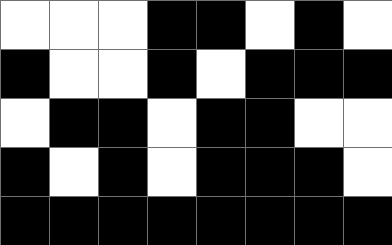[["white", "white", "white", "black", "black", "white", "black", "white"], ["black", "white", "white", "black", "white", "black", "black", "black"], ["white", "black", "black", "white", "black", "black", "white", "white"], ["black", "white", "black", "white", "black", "black", "black", "white"], ["black", "black", "black", "black", "black", "black", "black", "black"]]